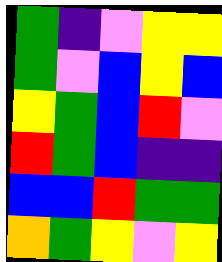[["green", "indigo", "violet", "yellow", "yellow"], ["green", "violet", "blue", "yellow", "blue"], ["yellow", "green", "blue", "red", "violet"], ["red", "green", "blue", "indigo", "indigo"], ["blue", "blue", "red", "green", "green"], ["orange", "green", "yellow", "violet", "yellow"]]